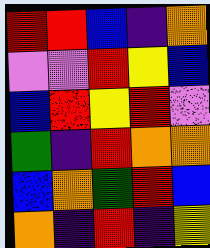[["red", "red", "blue", "indigo", "orange"], ["violet", "violet", "red", "yellow", "blue"], ["blue", "red", "yellow", "red", "violet"], ["green", "indigo", "red", "orange", "orange"], ["blue", "orange", "green", "red", "blue"], ["orange", "indigo", "red", "indigo", "yellow"]]